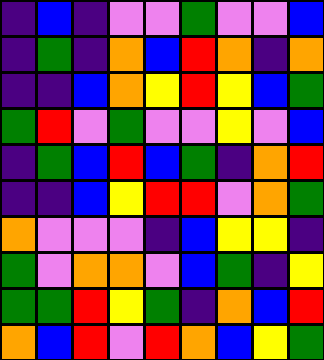[["indigo", "blue", "indigo", "violet", "violet", "green", "violet", "violet", "blue"], ["indigo", "green", "indigo", "orange", "blue", "red", "orange", "indigo", "orange"], ["indigo", "indigo", "blue", "orange", "yellow", "red", "yellow", "blue", "green"], ["green", "red", "violet", "green", "violet", "violet", "yellow", "violet", "blue"], ["indigo", "green", "blue", "red", "blue", "green", "indigo", "orange", "red"], ["indigo", "indigo", "blue", "yellow", "red", "red", "violet", "orange", "green"], ["orange", "violet", "violet", "violet", "indigo", "blue", "yellow", "yellow", "indigo"], ["green", "violet", "orange", "orange", "violet", "blue", "green", "indigo", "yellow"], ["green", "green", "red", "yellow", "green", "indigo", "orange", "blue", "red"], ["orange", "blue", "red", "violet", "red", "orange", "blue", "yellow", "green"]]